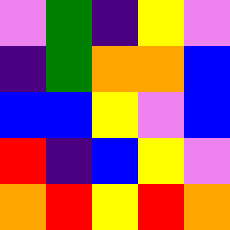[["violet", "green", "indigo", "yellow", "violet"], ["indigo", "green", "orange", "orange", "blue"], ["blue", "blue", "yellow", "violet", "blue"], ["red", "indigo", "blue", "yellow", "violet"], ["orange", "red", "yellow", "red", "orange"]]